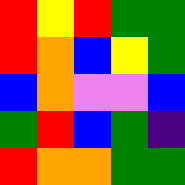[["red", "yellow", "red", "green", "green"], ["red", "orange", "blue", "yellow", "green"], ["blue", "orange", "violet", "violet", "blue"], ["green", "red", "blue", "green", "indigo"], ["red", "orange", "orange", "green", "green"]]